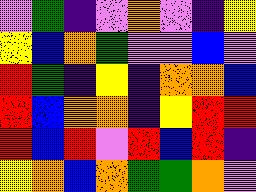[["violet", "green", "indigo", "violet", "orange", "violet", "indigo", "yellow"], ["yellow", "blue", "orange", "green", "violet", "violet", "blue", "violet"], ["red", "green", "indigo", "yellow", "indigo", "orange", "orange", "blue"], ["red", "blue", "orange", "orange", "indigo", "yellow", "red", "red"], ["red", "blue", "red", "violet", "red", "blue", "red", "indigo"], ["yellow", "orange", "blue", "orange", "green", "green", "orange", "violet"]]